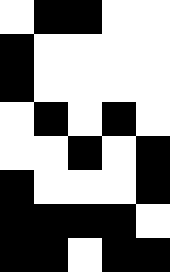[["white", "black", "black", "white", "white"], ["black", "white", "white", "white", "white"], ["black", "white", "white", "white", "white"], ["white", "black", "white", "black", "white"], ["white", "white", "black", "white", "black"], ["black", "white", "white", "white", "black"], ["black", "black", "black", "black", "white"], ["black", "black", "white", "black", "black"]]